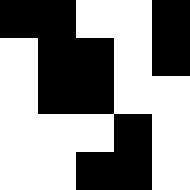[["black", "black", "white", "white", "black"], ["white", "black", "black", "white", "black"], ["white", "black", "black", "white", "white"], ["white", "white", "white", "black", "white"], ["white", "white", "black", "black", "white"]]